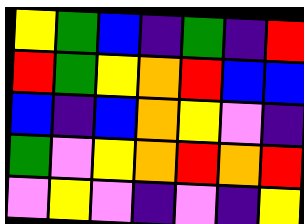[["yellow", "green", "blue", "indigo", "green", "indigo", "red"], ["red", "green", "yellow", "orange", "red", "blue", "blue"], ["blue", "indigo", "blue", "orange", "yellow", "violet", "indigo"], ["green", "violet", "yellow", "orange", "red", "orange", "red"], ["violet", "yellow", "violet", "indigo", "violet", "indigo", "yellow"]]